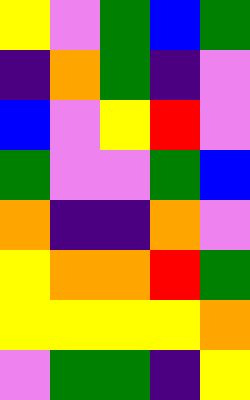[["yellow", "violet", "green", "blue", "green"], ["indigo", "orange", "green", "indigo", "violet"], ["blue", "violet", "yellow", "red", "violet"], ["green", "violet", "violet", "green", "blue"], ["orange", "indigo", "indigo", "orange", "violet"], ["yellow", "orange", "orange", "red", "green"], ["yellow", "yellow", "yellow", "yellow", "orange"], ["violet", "green", "green", "indigo", "yellow"]]